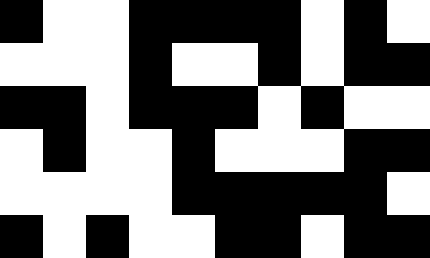[["black", "white", "white", "black", "black", "black", "black", "white", "black", "white"], ["white", "white", "white", "black", "white", "white", "black", "white", "black", "black"], ["black", "black", "white", "black", "black", "black", "white", "black", "white", "white"], ["white", "black", "white", "white", "black", "white", "white", "white", "black", "black"], ["white", "white", "white", "white", "black", "black", "black", "black", "black", "white"], ["black", "white", "black", "white", "white", "black", "black", "white", "black", "black"]]